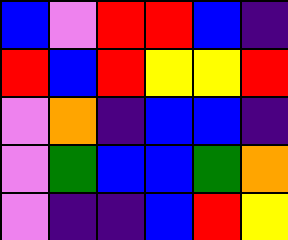[["blue", "violet", "red", "red", "blue", "indigo"], ["red", "blue", "red", "yellow", "yellow", "red"], ["violet", "orange", "indigo", "blue", "blue", "indigo"], ["violet", "green", "blue", "blue", "green", "orange"], ["violet", "indigo", "indigo", "blue", "red", "yellow"]]